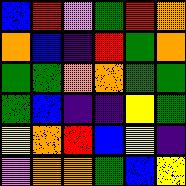[["blue", "red", "violet", "green", "red", "orange"], ["orange", "blue", "indigo", "red", "green", "orange"], ["green", "green", "orange", "orange", "green", "green"], ["green", "blue", "indigo", "indigo", "yellow", "green"], ["yellow", "orange", "red", "blue", "yellow", "indigo"], ["violet", "orange", "orange", "green", "blue", "yellow"]]